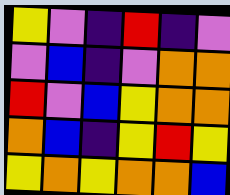[["yellow", "violet", "indigo", "red", "indigo", "violet"], ["violet", "blue", "indigo", "violet", "orange", "orange"], ["red", "violet", "blue", "yellow", "orange", "orange"], ["orange", "blue", "indigo", "yellow", "red", "yellow"], ["yellow", "orange", "yellow", "orange", "orange", "blue"]]